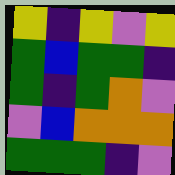[["yellow", "indigo", "yellow", "violet", "yellow"], ["green", "blue", "green", "green", "indigo"], ["green", "indigo", "green", "orange", "violet"], ["violet", "blue", "orange", "orange", "orange"], ["green", "green", "green", "indigo", "violet"]]